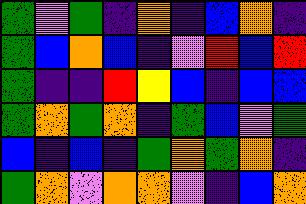[["green", "violet", "green", "indigo", "orange", "indigo", "blue", "orange", "indigo"], ["green", "blue", "orange", "blue", "indigo", "violet", "red", "blue", "red"], ["green", "indigo", "indigo", "red", "yellow", "blue", "indigo", "blue", "blue"], ["green", "orange", "green", "orange", "indigo", "green", "blue", "violet", "green"], ["blue", "indigo", "blue", "indigo", "green", "orange", "green", "orange", "indigo"], ["green", "orange", "violet", "orange", "orange", "violet", "indigo", "blue", "orange"]]